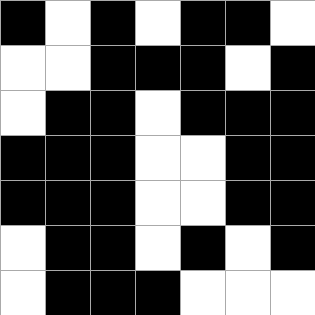[["black", "white", "black", "white", "black", "black", "white"], ["white", "white", "black", "black", "black", "white", "black"], ["white", "black", "black", "white", "black", "black", "black"], ["black", "black", "black", "white", "white", "black", "black"], ["black", "black", "black", "white", "white", "black", "black"], ["white", "black", "black", "white", "black", "white", "black"], ["white", "black", "black", "black", "white", "white", "white"]]